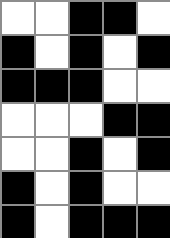[["white", "white", "black", "black", "white"], ["black", "white", "black", "white", "black"], ["black", "black", "black", "white", "white"], ["white", "white", "white", "black", "black"], ["white", "white", "black", "white", "black"], ["black", "white", "black", "white", "white"], ["black", "white", "black", "black", "black"]]